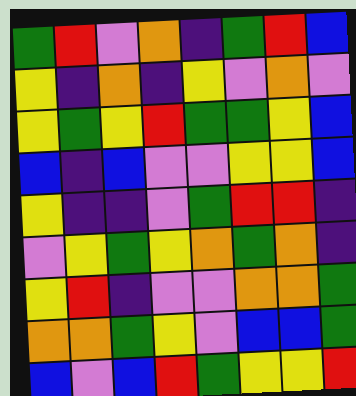[["green", "red", "violet", "orange", "indigo", "green", "red", "blue"], ["yellow", "indigo", "orange", "indigo", "yellow", "violet", "orange", "violet"], ["yellow", "green", "yellow", "red", "green", "green", "yellow", "blue"], ["blue", "indigo", "blue", "violet", "violet", "yellow", "yellow", "blue"], ["yellow", "indigo", "indigo", "violet", "green", "red", "red", "indigo"], ["violet", "yellow", "green", "yellow", "orange", "green", "orange", "indigo"], ["yellow", "red", "indigo", "violet", "violet", "orange", "orange", "green"], ["orange", "orange", "green", "yellow", "violet", "blue", "blue", "green"], ["blue", "violet", "blue", "red", "green", "yellow", "yellow", "red"]]